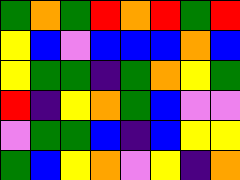[["green", "orange", "green", "red", "orange", "red", "green", "red"], ["yellow", "blue", "violet", "blue", "blue", "blue", "orange", "blue"], ["yellow", "green", "green", "indigo", "green", "orange", "yellow", "green"], ["red", "indigo", "yellow", "orange", "green", "blue", "violet", "violet"], ["violet", "green", "green", "blue", "indigo", "blue", "yellow", "yellow"], ["green", "blue", "yellow", "orange", "violet", "yellow", "indigo", "orange"]]